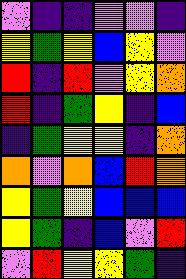[["violet", "indigo", "indigo", "violet", "violet", "indigo"], ["yellow", "green", "yellow", "blue", "yellow", "violet"], ["red", "indigo", "red", "violet", "yellow", "orange"], ["red", "indigo", "green", "yellow", "indigo", "blue"], ["indigo", "green", "yellow", "yellow", "indigo", "orange"], ["orange", "violet", "orange", "blue", "red", "orange"], ["yellow", "green", "yellow", "blue", "blue", "blue"], ["yellow", "green", "indigo", "blue", "violet", "red"], ["violet", "red", "yellow", "yellow", "green", "indigo"]]